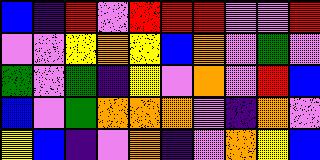[["blue", "indigo", "red", "violet", "red", "red", "red", "violet", "violet", "red"], ["violet", "violet", "yellow", "orange", "yellow", "blue", "orange", "violet", "green", "violet"], ["green", "violet", "green", "indigo", "yellow", "violet", "orange", "violet", "red", "blue"], ["blue", "violet", "green", "orange", "orange", "orange", "violet", "indigo", "orange", "violet"], ["yellow", "blue", "indigo", "violet", "orange", "indigo", "violet", "orange", "yellow", "blue"]]